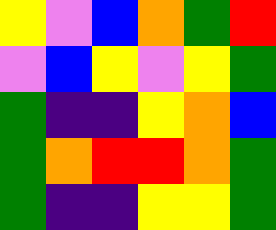[["yellow", "violet", "blue", "orange", "green", "red"], ["violet", "blue", "yellow", "violet", "yellow", "green"], ["green", "indigo", "indigo", "yellow", "orange", "blue"], ["green", "orange", "red", "red", "orange", "green"], ["green", "indigo", "indigo", "yellow", "yellow", "green"]]